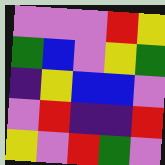[["violet", "violet", "violet", "red", "yellow"], ["green", "blue", "violet", "yellow", "green"], ["indigo", "yellow", "blue", "blue", "violet"], ["violet", "red", "indigo", "indigo", "red"], ["yellow", "violet", "red", "green", "violet"]]